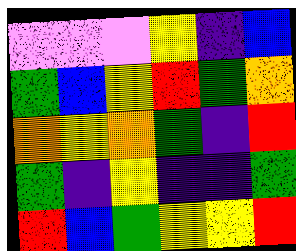[["violet", "violet", "violet", "yellow", "indigo", "blue"], ["green", "blue", "yellow", "red", "green", "orange"], ["orange", "yellow", "orange", "green", "indigo", "red"], ["green", "indigo", "yellow", "indigo", "indigo", "green"], ["red", "blue", "green", "yellow", "yellow", "red"]]